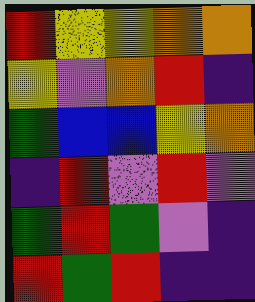[["red", "yellow", "yellow", "orange", "orange"], ["yellow", "violet", "orange", "red", "indigo"], ["green", "blue", "blue", "yellow", "orange"], ["indigo", "red", "violet", "red", "violet"], ["green", "red", "green", "violet", "indigo"], ["red", "green", "red", "indigo", "indigo"]]